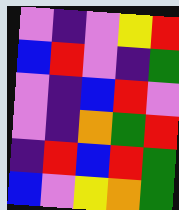[["violet", "indigo", "violet", "yellow", "red"], ["blue", "red", "violet", "indigo", "green"], ["violet", "indigo", "blue", "red", "violet"], ["violet", "indigo", "orange", "green", "red"], ["indigo", "red", "blue", "red", "green"], ["blue", "violet", "yellow", "orange", "green"]]